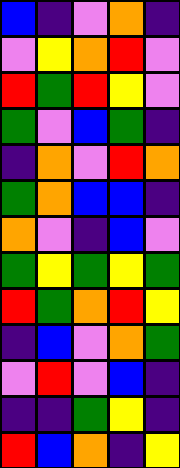[["blue", "indigo", "violet", "orange", "indigo"], ["violet", "yellow", "orange", "red", "violet"], ["red", "green", "red", "yellow", "violet"], ["green", "violet", "blue", "green", "indigo"], ["indigo", "orange", "violet", "red", "orange"], ["green", "orange", "blue", "blue", "indigo"], ["orange", "violet", "indigo", "blue", "violet"], ["green", "yellow", "green", "yellow", "green"], ["red", "green", "orange", "red", "yellow"], ["indigo", "blue", "violet", "orange", "green"], ["violet", "red", "violet", "blue", "indigo"], ["indigo", "indigo", "green", "yellow", "indigo"], ["red", "blue", "orange", "indigo", "yellow"]]